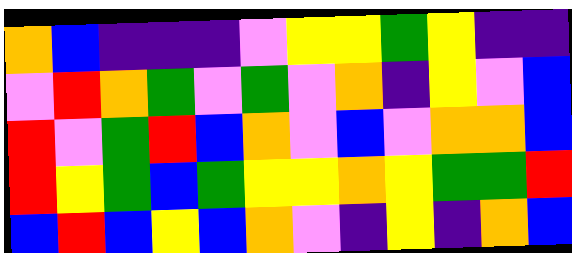[["orange", "blue", "indigo", "indigo", "indigo", "violet", "yellow", "yellow", "green", "yellow", "indigo", "indigo"], ["violet", "red", "orange", "green", "violet", "green", "violet", "orange", "indigo", "yellow", "violet", "blue"], ["red", "violet", "green", "red", "blue", "orange", "violet", "blue", "violet", "orange", "orange", "blue"], ["red", "yellow", "green", "blue", "green", "yellow", "yellow", "orange", "yellow", "green", "green", "red"], ["blue", "red", "blue", "yellow", "blue", "orange", "violet", "indigo", "yellow", "indigo", "orange", "blue"]]